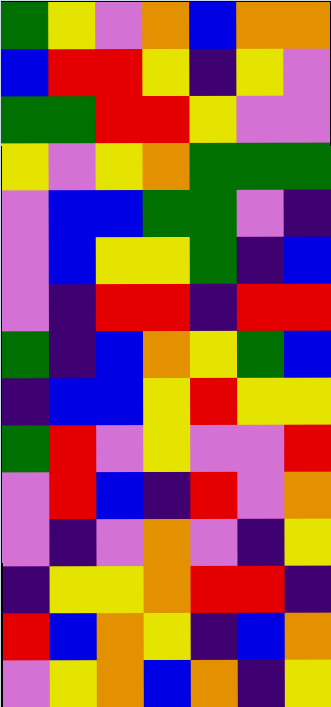[["green", "yellow", "violet", "orange", "blue", "orange", "orange"], ["blue", "red", "red", "yellow", "indigo", "yellow", "violet"], ["green", "green", "red", "red", "yellow", "violet", "violet"], ["yellow", "violet", "yellow", "orange", "green", "green", "green"], ["violet", "blue", "blue", "green", "green", "violet", "indigo"], ["violet", "blue", "yellow", "yellow", "green", "indigo", "blue"], ["violet", "indigo", "red", "red", "indigo", "red", "red"], ["green", "indigo", "blue", "orange", "yellow", "green", "blue"], ["indigo", "blue", "blue", "yellow", "red", "yellow", "yellow"], ["green", "red", "violet", "yellow", "violet", "violet", "red"], ["violet", "red", "blue", "indigo", "red", "violet", "orange"], ["violet", "indigo", "violet", "orange", "violet", "indigo", "yellow"], ["indigo", "yellow", "yellow", "orange", "red", "red", "indigo"], ["red", "blue", "orange", "yellow", "indigo", "blue", "orange"], ["violet", "yellow", "orange", "blue", "orange", "indigo", "yellow"]]